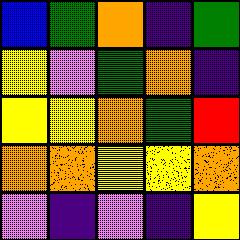[["blue", "green", "orange", "indigo", "green"], ["yellow", "violet", "green", "orange", "indigo"], ["yellow", "yellow", "orange", "green", "red"], ["orange", "orange", "yellow", "yellow", "orange"], ["violet", "indigo", "violet", "indigo", "yellow"]]